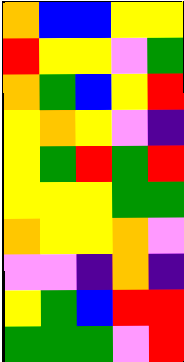[["orange", "blue", "blue", "yellow", "yellow"], ["red", "yellow", "yellow", "violet", "green"], ["orange", "green", "blue", "yellow", "red"], ["yellow", "orange", "yellow", "violet", "indigo"], ["yellow", "green", "red", "green", "red"], ["yellow", "yellow", "yellow", "green", "green"], ["orange", "yellow", "yellow", "orange", "violet"], ["violet", "violet", "indigo", "orange", "indigo"], ["yellow", "green", "blue", "red", "red"], ["green", "green", "green", "violet", "red"]]